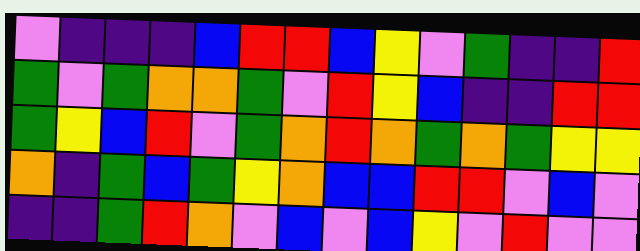[["violet", "indigo", "indigo", "indigo", "blue", "red", "red", "blue", "yellow", "violet", "green", "indigo", "indigo", "red"], ["green", "violet", "green", "orange", "orange", "green", "violet", "red", "yellow", "blue", "indigo", "indigo", "red", "red"], ["green", "yellow", "blue", "red", "violet", "green", "orange", "red", "orange", "green", "orange", "green", "yellow", "yellow"], ["orange", "indigo", "green", "blue", "green", "yellow", "orange", "blue", "blue", "red", "red", "violet", "blue", "violet"], ["indigo", "indigo", "green", "red", "orange", "violet", "blue", "violet", "blue", "yellow", "violet", "red", "violet", "violet"]]